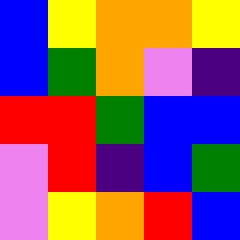[["blue", "yellow", "orange", "orange", "yellow"], ["blue", "green", "orange", "violet", "indigo"], ["red", "red", "green", "blue", "blue"], ["violet", "red", "indigo", "blue", "green"], ["violet", "yellow", "orange", "red", "blue"]]